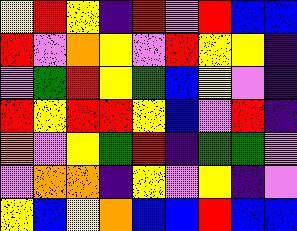[["yellow", "red", "yellow", "indigo", "red", "violet", "red", "blue", "blue"], ["red", "violet", "orange", "yellow", "violet", "red", "yellow", "yellow", "indigo"], ["violet", "green", "red", "yellow", "green", "blue", "yellow", "violet", "indigo"], ["red", "yellow", "red", "red", "yellow", "blue", "violet", "red", "indigo"], ["orange", "violet", "yellow", "green", "red", "indigo", "green", "green", "violet"], ["violet", "orange", "orange", "indigo", "yellow", "violet", "yellow", "indigo", "violet"], ["yellow", "blue", "yellow", "orange", "blue", "blue", "red", "blue", "blue"]]